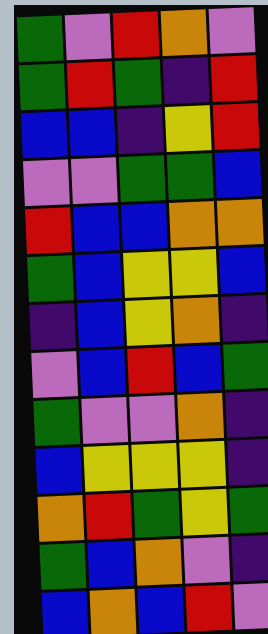[["green", "violet", "red", "orange", "violet"], ["green", "red", "green", "indigo", "red"], ["blue", "blue", "indigo", "yellow", "red"], ["violet", "violet", "green", "green", "blue"], ["red", "blue", "blue", "orange", "orange"], ["green", "blue", "yellow", "yellow", "blue"], ["indigo", "blue", "yellow", "orange", "indigo"], ["violet", "blue", "red", "blue", "green"], ["green", "violet", "violet", "orange", "indigo"], ["blue", "yellow", "yellow", "yellow", "indigo"], ["orange", "red", "green", "yellow", "green"], ["green", "blue", "orange", "violet", "indigo"], ["blue", "orange", "blue", "red", "violet"]]